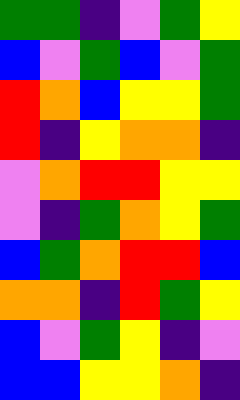[["green", "green", "indigo", "violet", "green", "yellow"], ["blue", "violet", "green", "blue", "violet", "green"], ["red", "orange", "blue", "yellow", "yellow", "green"], ["red", "indigo", "yellow", "orange", "orange", "indigo"], ["violet", "orange", "red", "red", "yellow", "yellow"], ["violet", "indigo", "green", "orange", "yellow", "green"], ["blue", "green", "orange", "red", "red", "blue"], ["orange", "orange", "indigo", "red", "green", "yellow"], ["blue", "violet", "green", "yellow", "indigo", "violet"], ["blue", "blue", "yellow", "yellow", "orange", "indigo"]]